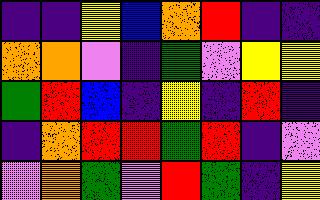[["indigo", "indigo", "yellow", "blue", "orange", "red", "indigo", "indigo"], ["orange", "orange", "violet", "indigo", "green", "violet", "yellow", "yellow"], ["green", "red", "blue", "indigo", "yellow", "indigo", "red", "indigo"], ["indigo", "orange", "red", "red", "green", "red", "indigo", "violet"], ["violet", "orange", "green", "violet", "red", "green", "indigo", "yellow"]]